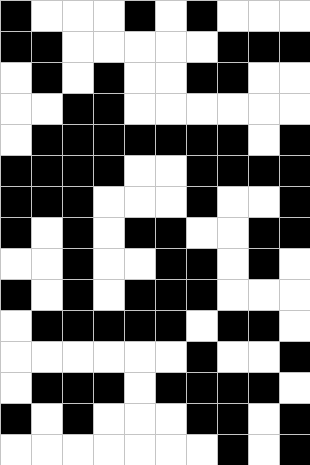[["black", "white", "white", "white", "black", "white", "black", "white", "white", "white"], ["black", "black", "white", "white", "white", "white", "white", "black", "black", "black"], ["white", "black", "white", "black", "white", "white", "black", "black", "white", "white"], ["white", "white", "black", "black", "white", "white", "white", "white", "white", "white"], ["white", "black", "black", "black", "black", "black", "black", "black", "white", "black"], ["black", "black", "black", "black", "white", "white", "black", "black", "black", "black"], ["black", "black", "black", "white", "white", "white", "black", "white", "white", "black"], ["black", "white", "black", "white", "black", "black", "white", "white", "black", "black"], ["white", "white", "black", "white", "white", "black", "black", "white", "black", "white"], ["black", "white", "black", "white", "black", "black", "black", "white", "white", "white"], ["white", "black", "black", "black", "black", "black", "white", "black", "black", "white"], ["white", "white", "white", "white", "white", "white", "black", "white", "white", "black"], ["white", "black", "black", "black", "white", "black", "black", "black", "black", "white"], ["black", "white", "black", "white", "white", "white", "black", "black", "white", "black"], ["white", "white", "white", "white", "white", "white", "white", "black", "white", "black"]]